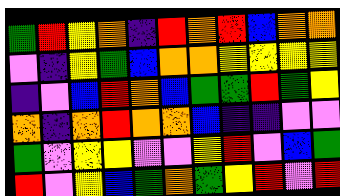[["green", "red", "yellow", "orange", "indigo", "red", "orange", "red", "blue", "orange", "orange"], ["violet", "indigo", "yellow", "green", "blue", "orange", "orange", "yellow", "yellow", "yellow", "yellow"], ["indigo", "violet", "blue", "red", "orange", "blue", "green", "green", "red", "green", "yellow"], ["orange", "indigo", "orange", "red", "orange", "orange", "blue", "indigo", "indigo", "violet", "violet"], ["green", "violet", "yellow", "yellow", "violet", "violet", "yellow", "red", "violet", "blue", "green"], ["red", "violet", "yellow", "blue", "green", "orange", "green", "yellow", "red", "violet", "red"]]